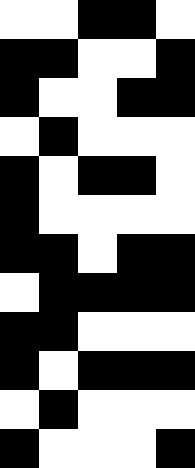[["white", "white", "black", "black", "white"], ["black", "black", "white", "white", "black"], ["black", "white", "white", "black", "black"], ["white", "black", "white", "white", "white"], ["black", "white", "black", "black", "white"], ["black", "white", "white", "white", "white"], ["black", "black", "white", "black", "black"], ["white", "black", "black", "black", "black"], ["black", "black", "white", "white", "white"], ["black", "white", "black", "black", "black"], ["white", "black", "white", "white", "white"], ["black", "white", "white", "white", "black"]]